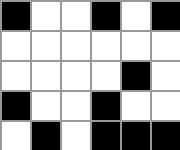[["black", "white", "white", "black", "white", "black"], ["white", "white", "white", "white", "white", "white"], ["white", "white", "white", "white", "black", "white"], ["black", "white", "white", "black", "white", "white"], ["white", "black", "white", "black", "black", "black"]]